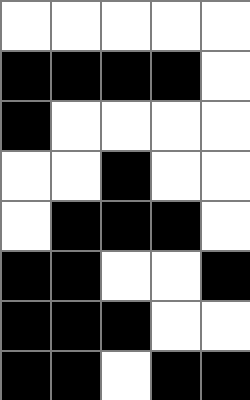[["white", "white", "white", "white", "white"], ["black", "black", "black", "black", "white"], ["black", "white", "white", "white", "white"], ["white", "white", "black", "white", "white"], ["white", "black", "black", "black", "white"], ["black", "black", "white", "white", "black"], ["black", "black", "black", "white", "white"], ["black", "black", "white", "black", "black"]]